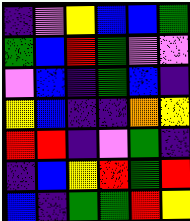[["indigo", "violet", "yellow", "blue", "blue", "green"], ["green", "blue", "red", "green", "violet", "violet"], ["violet", "blue", "indigo", "green", "blue", "indigo"], ["yellow", "blue", "indigo", "indigo", "orange", "yellow"], ["red", "red", "indigo", "violet", "green", "indigo"], ["indigo", "blue", "yellow", "red", "green", "red"], ["blue", "indigo", "green", "green", "red", "yellow"]]